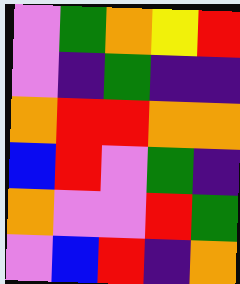[["violet", "green", "orange", "yellow", "red"], ["violet", "indigo", "green", "indigo", "indigo"], ["orange", "red", "red", "orange", "orange"], ["blue", "red", "violet", "green", "indigo"], ["orange", "violet", "violet", "red", "green"], ["violet", "blue", "red", "indigo", "orange"]]